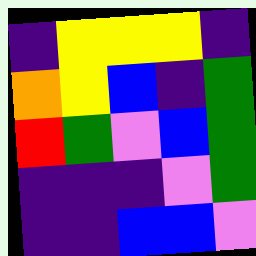[["indigo", "yellow", "yellow", "yellow", "indigo"], ["orange", "yellow", "blue", "indigo", "green"], ["red", "green", "violet", "blue", "green"], ["indigo", "indigo", "indigo", "violet", "green"], ["indigo", "indigo", "blue", "blue", "violet"]]